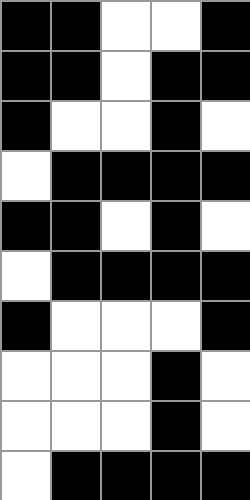[["black", "black", "white", "white", "black"], ["black", "black", "white", "black", "black"], ["black", "white", "white", "black", "white"], ["white", "black", "black", "black", "black"], ["black", "black", "white", "black", "white"], ["white", "black", "black", "black", "black"], ["black", "white", "white", "white", "black"], ["white", "white", "white", "black", "white"], ["white", "white", "white", "black", "white"], ["white", "black", "black", "black", "black"]]